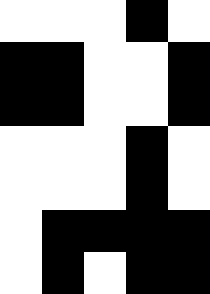[["white", "white", "white", "black", "white"], ["black", "black", "white", "white", "black"], ["black", "black", "white", "white", "black"], ["white", "white", "white", "black", "white"], ["white", "white", "white", "black", "white"], ["white", "black", "black", "black", "black"], ["white", "black", "white", "black", "black"]]